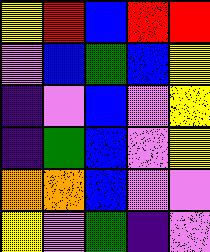[["yellow", "red", "blue", "red", "red"], ["violet", "blue", "green", "blue", "yellow"], ["indigo", "violet", "blue", "violet", "yellow"], ["indigo", "green", "blue", "violet", "yellow"], ["orange", "orange", "blue", "violet", "violet"], ["yellow", "violet", "green", "indigo", "violet"]]